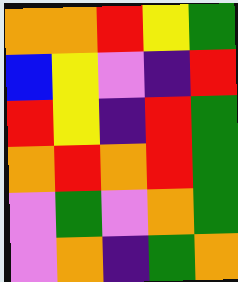[["orange", "orange", "red", "yellow", "green"], ["blue", "yellow", "violet", "indigo", "red"], ["red", "yellow", "indigo", "red", "green"], ["orange", "red", "orange", "red", "green"], ["violet", "green", "violet", "orange", "green"], ["violet", "orange", "indigo", "green", "orange"]]